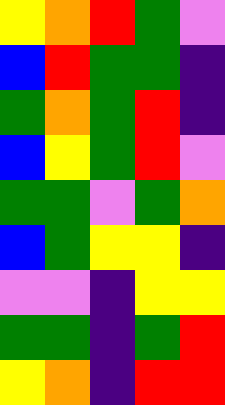[["yellow", "orange", "red", "green", "violet"], ["blue", "red", "green", "green", "indigo"], ["green", "orange", "green", "red", "indigo"], ["blue", "yellow", "green", "red", "violet"], ["green", "green", "violet", "green", "orange"], ["blue", "green", "yellow", "yellow", "indigo"], ["violet", "violet", "indigo", "yellow", "yellow"], ["green", "green", "indigo", "green", "red"], ["yellow", "orange", "indigo", "red", "red"]]